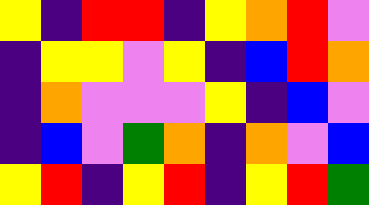[["yellow", "indigo", "red", "red", "indigo", "yellow", "orange", "red", "violet"], ["indigo", "yellow", "yellow", "violet", "yellow", "indigo", "blue", "red", "orange"], ["indigo", "orange", "violet", "violet", "violet", "yellow", "indigo", "blue", "violet"], ["indigo", "blue", "violet", "green", "orange", "indigo", "orange", "violet", "blue"], ["yellow", "red", "indigo", "yellow", "red", "indigo", "yellow", "red", "green"]]